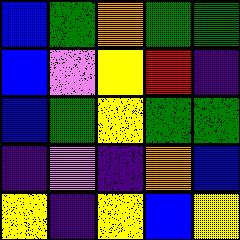[["blue", "green", "orange", "green", "green"], ["blue", "violet", "yellow", "red", "indigo"], ["blue", "green", "yellow", "green", "green"], ["indigo", "violet", "indigo", "orange", "blue"], ["yellow", "indigo", "yellow", "blue", "yellow"]]